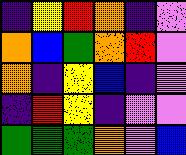[["indigo", "yellow", "red", "orange", "indigo", "violet"], ["orange", "blue", "green", "orange", "red", "violet"], ["orange", "indigo", "yellow", "blue", "indigo", "violet"], ["indigo", "red", "yellow", "indigo", "violet", "violet"], ["green", "green", "green", "orange", "violet", "blue"]]